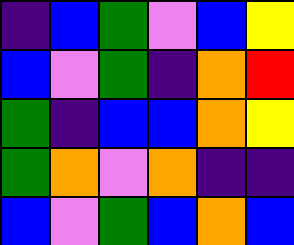[["indigo", "blue", "green", "violet", "blue", "yellow"], ["blue", "violet", "green", "indigo", "orange", "red"], ["green", "indigo", "blue", "blue", "orange", "yellow"], ["green", "orange", "violet", "orange", "indigo", "indigo"], ["blue", "violet", "green", "blue", "orange", "blue"]]